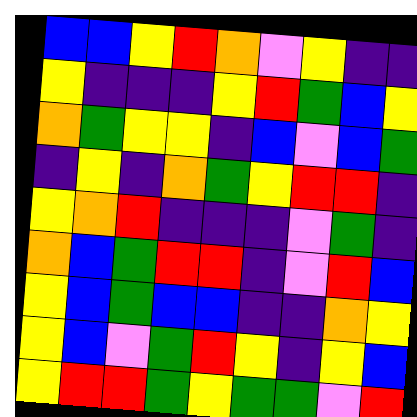[["blue", "blue", "yellow", "red", "orange", "violet", "yellow", "indigo", "indigo"], ["yellow", "indigo", "indigo", "indigo", "yellow", "red", "green", "blue", "yellow"], ["orange", "green", "yellow", "yellow", "indigo", "blue", "violet", "blue", "green"], ["indigo", "yellow", "indigo", "orange", "green", "yellow", "red", "red", "indigo"], ["yellow", "orange", "red", "indigo", "indigo", "indigo", "violet", "green", "indigo"], ["orange", "blue", "green", "red", "red", "indigo", "violet", "red", "blue"], ["yellow", "blue", "green", "blue", "blue", "indigo", "indigo", "orange", "yellow"], ["yellow", "blue", "violet", "green", "red", "yellow", "indigo", "yellow", "blue"], ["yellow", "red", "red", "green", "yellow", "green", "green", "violet", "red"]]